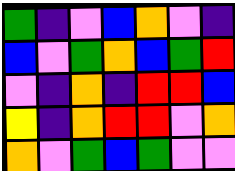[["green", "indigo", "violet", "blue", "orange", "violet", "indigo"], ["blue", "violet", "green", "orange", "blue", "green", "red"], ["violet", "indigo", "orange", "indigo", "red", "red", "blue"], ["yellow", "indigo", "orange", "red", "red", "violet", "orange"], ["orange", "violet", "green", "blue", "green", "violet", "violet"]]